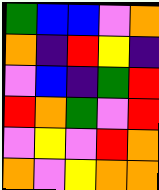[["green", "blue", "blue", "violet", "orange"], ["orange", "indigo", "red", "yellow", "indigo"], ["violet", "blue", "indigo", "green", "red"], ["red", "orange", "green", "violet", "red"], ["violet", "yellow", "violet", "red", "orange"], ["orange", "violet", "yellow", "orange", "orange"]]